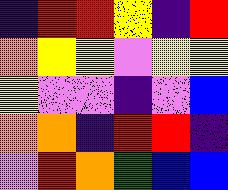[["indigo", "red", "red", "yellow", "indigo", "red"], ["orange", "yellow", "yellow", "violet", "yellow", "yellow"], ["yellow", "violet", "violet", "indigo", "violet", "blue"], ["orange", "orange", "indigo", "red", "red", "indigo"], ["violet", "red", "orange", "green", "blue", "blue"]]